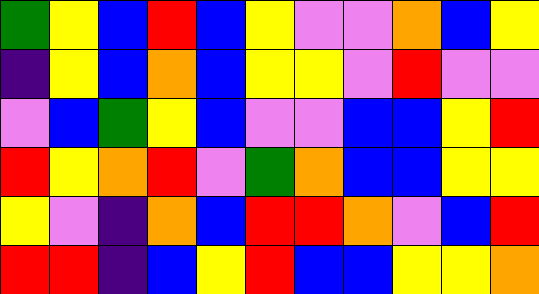[["green", "yellow", "blue", "red", "blue", "yellow", "violet", "violet", "orange", "blue", "yellow"], ["indigo", "yellow", "blue", "orange", "blue", "yellow", "yellow", "violet", "red", "violet", "violet"], ["violet", "blue", "green", "yellow", "blue", "violet", "violet", "blue", "blue", "yellow", "red"], ["red", "yellow", "orange", "red", "violet", "green", "orange", "blue", "blue", "yellow", "yellow"], ["yellow", "violet", "indigo", "orange", "blue", "red", "red", "orange", "violet", "blue", "red"], ["red", "red", "indigo", "blue", "yellow", "red", "blue", "blue", "yellow", "yellow", "orange"]]